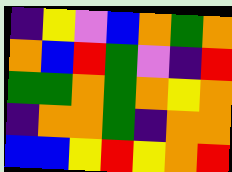[["indigo", "yellow", "violet", "blue", "orange", "green", "orange"], ["orange", "blue", "red", "green", "violet", "indigo", "red"], ["green", "green", "orange", "green", "orange", "yellow", "orange"], ["indigo", "orange", "orange", "green", "indigo", "orange", "orange"], ["blue", "blue", "yellow", "red", "yellow", "orange", "red"]]